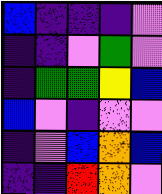[["blue", "indigo", "indigo", "indigo", "violet"], ["indigo", "indigo", "violet", "green", "violet"], ["indigo", "green", "green", "yellow", "blue"], ["blue", "violet", "indigo", "violet", "violet"], ["indigo", "violet", "blue", "orange", "blue"], ["indigo", "indigo", "red", "orange", "violet"]]